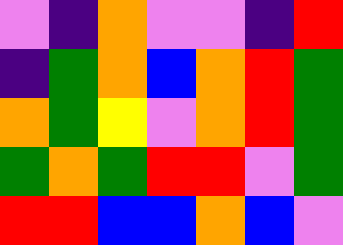[["violet", "indigo", "orange", "violet", "violet", "indigo", "red"], ["indigo", "green", "orange", "blue", "orange", "red", "green"], ["orange", "green", "yellow", "violet", "orange", "red", "green"], ["green", "orange", "green", "red", "red", "violet", "green"], ["red", "red", "blue", "blue", "orange", "blue", "violet"]]